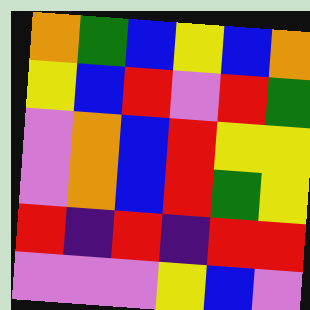[["orange", "green", "blue", "yellow", "blue", "orange"], ["yellow", "blue", "red", "violet", "red", "green"], ["violet", "orange", "blue", "red", "yellow", "yellow"], ["violet", "orange", "blue", "red", "green", "yellow"], ["red", "indigo", "red", "indigo", "red", "red"], ["violet", "violet", "violet", "yellow", "blue", "violet"]]